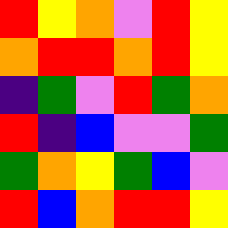[["red", "yellow", "orange", "violet", "red", "yellow"], ["orange", "red", "red", "orange", "red", "yellow"], ["indigo", "green", "violet", "red", "green", "orange"], ["red", "indigo", "blue", "violet", "violet", "green"], ["green", "orange", "yellow", "green", "blue", "violet"], ["red", "blue", "orange", "red", "red", "yellow"]]